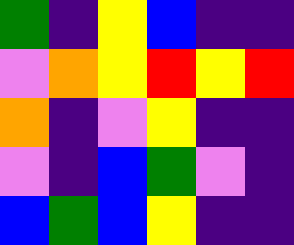[["green", "indigo", "yellow", "blue", "indigo", "indigo"], ["violet", "orange", "yellow", "red", "yellow", "red"], ["orange", "indigo", "violet", "yellow", "indigo", "indigo"], ["violet", "indigo", "blue", "green", "violet", "indigo"], ["blue", "green", "blue", "yellow", "indigo", "indigo"]]